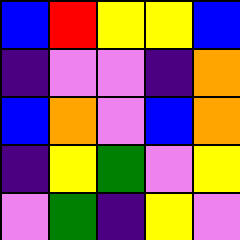[["blue", "red", "yellow", "yellow", "blue"], ["indigo", "violet", "violet", "indigo", "orange"], ["blue", "orange", "violet", "blue", "orange"], ["indigo", "yellow", "green", "violet", "yellow"], ["violet", "green", "indigo", "yellow", "violet"]]